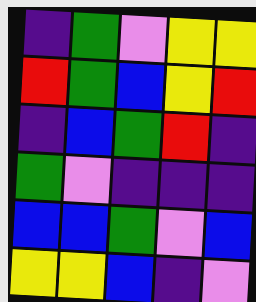[["indigo", "green", "violet", "yellow", "yellow"], ["red", "green", "blue", "yellow", "red"], ["indigo", "blue", "green", "red", "indigo"], ["green", "violet", "indigo", "indigo", "indigo"], ["blue", "blue", "green", "violet", "blue"], ["yellow", "yellow", "blue", "indigo", "violet"]]